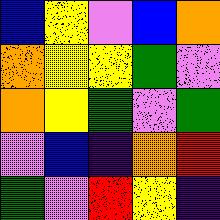[["blue", "yellow", "violet", "blue", "orange"], ["orange", "yellow", "yellow", "green", "violet"], ["orange", "yellow", "green", "violet", "green"], ["violet", "blue", "indigo", "orange", "red"], ["green", "violet", "red", "yellow", "indigo"]]